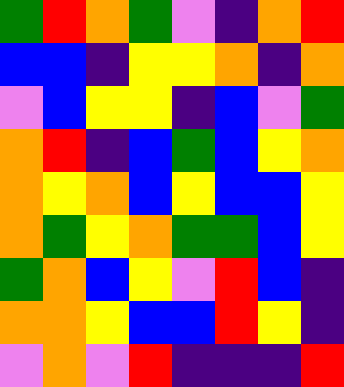[["green", "red", "orange", "green", "violet", "indigo", "orange", "red"], ["blue", "blue", "indigo", "yellow", "yellow", "orange", "indigo", "orange"], ["violet", "blue", "yellow", "yellow", "indigo", "blue", "violet", "green"], ["orange", "red", "indigo", "blue", "green", "blue", "yellow", "orange"], ["orange", "yellow", "orange", "blue", "yellow", "blue", "blue", "yellow"], ["orange", "green", "yellow", "orange", "green", "green", "blue", "yellow"], ["green", "orange", "blue", "yellow", "violet", "red", "blue", "indigo"], ["orange", "orange", "yellow", "blue", "blue", "red", "yellow", "indigo"], ["violet", "orange", "violet", "red", "indigo", "indigo", "indigo", "red"]]